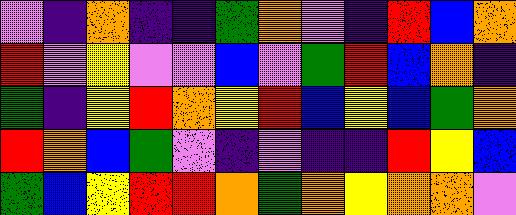[["violet", "indigo", "orange", "indigo", "indigo", "green", "orange", "violet", "indigo", "red", "blue", "orange"], ["red", "violet", "yellow", "violet", "violet", "blue", "violet", "green", "red", "blue", "orange", "indigo"], ["green", "indigo", "yellow", "red", "orange", "yellow", "red", "blue", "yellow", "blue", "green", "orange"], ["red", "orange", "blue", "green", "violet", "indigo", "violet", "indigo", "indigo", "red", "yellow", "blue"], ["green", "blue", "yellow", "red", "red", "orange", "green", "orange", "yellow", "orange", "orange", "violet"]]